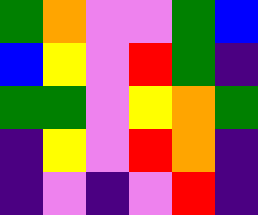[["green", "orange", "violet", "violet", "green", "blue"], ["blue", "yellow", "violet", "red", "green", "indigo"], ["green", "green", "violet", "yellow", "orange", "green"], ["indigo", "yellow", "violet", "red", "orange", "indigo"], ["indigo", "violet", "indigo", "violet", "red", "indigo"]]